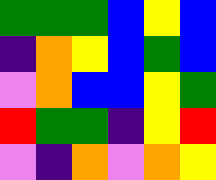[["green", "green", "green", "blue", "yellow", "blue"], ["indigo", "orange", "yellow", "blue", "green", "blue"], ["violet", "orange", "blue", "blue", "yellow", "green"], ["red", "green", "green", "indigo", "yellow", "red"], ["violet", "indigo", "orange", "violet", "orange", "yellow"]]